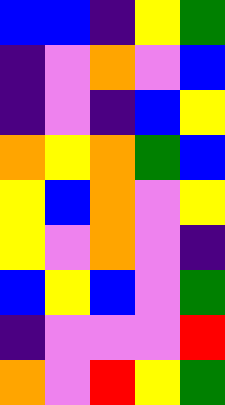[["blue", "blue", "indigo", "yellow", "green"], ["indigo", "violet", "orange", "violet", "blue"], ["indigo", "violet", "indigo", "blue", "yellow"], ["orange", "yellow", "orange", "green", "blue"], ["yellow", "blue", "orange", "violet", "yellow"], ["yellow", "violet", "orange", "violet", "indigo"], ["blue", "yellow", "blue", "violet", "green"], ["indigo", "violet", "violet", "violet", "red"], ["orange", "violet", "red", "yellow", "green"]]